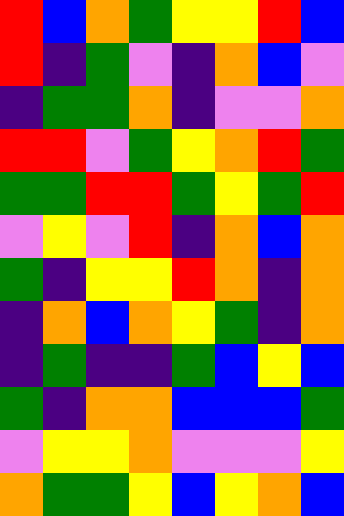[["red", "blue", "orange", "green", "yellow", "yellow", "red", "blue"], ["red", "indigo", "green", "violet", "indigo", "orange", "blue", "violet"], ["indigo", "green", "green", "orange", "indigo", "violet", "violet", "orange"], ["red", "red", "violet", "green", "yellow", "orange", "red", "green"], ["green", "green", "red", "red", "green", "yellow", "green", "red"], ["violet", "yellow", "violet", "red", "indigo", "orange", "blue", "orange"], ["green", "indigo", "yellow", "yellow", "red", "orange", "indigo", "orange"], ["indigo", "orange", "blue", "orange", "yellow", "green", "indigo", "orange"], ["indigo", "green", "indigo", "indigo", "green", "blue", "yellow", "blue"], ["green", "indigo", "orange", "orange", "blue", "blue", "blue", "green"], ["violet", "yellow", "yellow", "orange", "violet", "violet", "violet", "yellow"], ["orange", "green", "green", "yellow", "blue", "yellow", "orange", "blue"]]